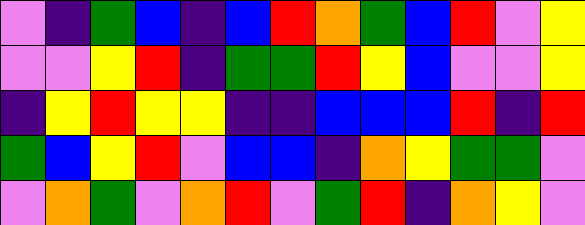[["violet", "indigo", "green", "blue", "indigo", "blue", "red", "orange", "green", "blue", "red", "violet", "yellow"], ["violet", "violet", "yellow", "red", "indigo", "green", "green", "red", "yellow", "blue", "violet", "violet", "yellow"], ["indigo", "yellow", "red", "yellow", "yellow", "indigo", "indigo", "blue", "blue", "blue", "red", "indigo", "red"], ["green", "blue", "yellow", "red", "violet", "blue", "blue", "indigo", "orange", "yellow", "green", "green", "violet"], ["violet", "orange", "green", "violet", "orange", "red", "violet", "green", "red", "indigo", "orange", "yellow", "violet"]]